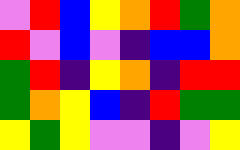[["violet", "red", "blue", "yellow", "orange", "red", "green", "orange"], ["red", "violet", "blue", "violet", "indigo", "blue", "blue", "orange"], ["green", "red", "indigo", "yellow", "orange", "indigo", "red", "red"], ["green", "orange", "yellow", "blue", "indigo", "red", "green", "green"], ["yellow", "green", "yellow", "violet", "violet", "indigo", "violet", "yellow"]]